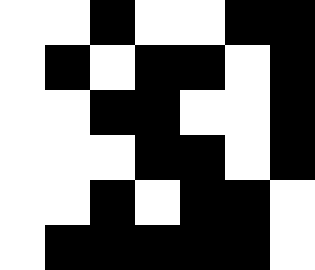[["white", "white", "black", "white", "white", "black", "black"], ["white", "black", "white", "black", "black", "white", "black"], ["white", "white", "black", "black", "white", "white", "black"], ["white", "white", "white", "black", "black", "white", "black"], ["white", "white", "black", "white", "black", "black", "white"], ["white", "black", "black", "black", "black", "black", "white"]]